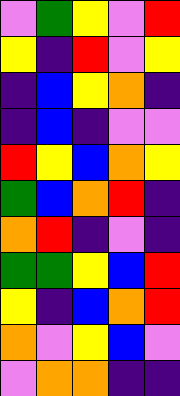[["violet", "green", "yellow", "violet", "red"], ["yellow", "indigo", "red", "violet", "yellow"], ["indigo", "blue", "yellow", "orange", "indigo"], ["indigo", "blue", "indigo", "violet", "violet"], ["red", "yellow", "blue", "orange", "yellow"], ["green", "blue", "orange", "red", "indigo"], ["orange", "red", "indigo", "violet", "indigo"], ["green", "green", "yellow", "blue", "red"], ["yellow", "indigo", "blue", "orange", "red"], ["orange", "violet", "yellow", "blue", "violet"], ["violet", "orange", "orange", "indigo", "indigo"]]